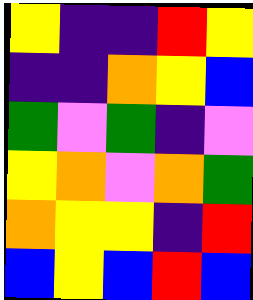[["yellow", "indigo", "indigo", "red", "yellow"], ["indigo", "indigo", "orange", "yellow", "blue"], ["green", "violet", "green", "indigo", "violet"], ["yellow", "orange", "violet", "orange", "green"], ["orange", "yellow", "yellow", "indigo", "red"], ["blue", "yellow", "blue", "red", "blue"]]